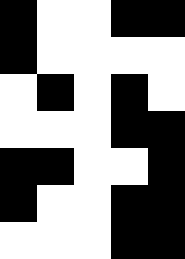[["black", "white", "white", "black", "black"], ["black", "white", "white", "white", "white"], ["white", "black", "white", "black", "white"], ["white", "white", "white", "black", "black"], ["black", "black", "white", "white", "black"], ["black", "white", "white", "black", "black"], ["white", "white", "white", "black", "black"]]